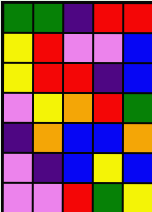[["green", "green", "indigo", "red", "red"], ["yellow", "red", "violet", "violet", "blue"], ["yellow", "red", "red", "indigo", "blue"], ["violet", "yellow", "orange", "red", "green"], ["indigo", "orange", "blue", "blue", "orange"], ["violet", "indigo", "blue", "yellow", "blue"], ["violet", "violet", "red", "green", "yellow"]]